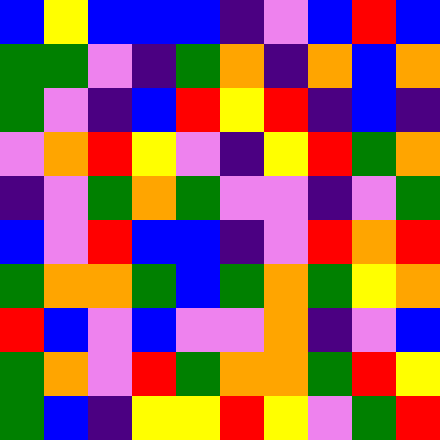[["blue", "yellow", "blue", "blue", "blue", "indigo", "violet", "blue", "red", "blue"], ["green", "green", "violet", "indigo", "green", "orange", "indigo", "orange", "blue", "orange"], ["green", "violet", "indigo", "blue", "red", "yellow", "red", "indigo", "blue", "indigo"], ["violet", "orange", "red", "yellow", "violet", "indigo", "yellow", "red", "green", "orange"], ["indigo", "violet", "green", "orange", "green", "violet", "violet", "indigo", "violet", "green"], ["blue", "violet", "red", "blue", "blue", "indigo", "violet", "red", "orange", "red"], ["green", "orange", "orange", "green", "blue", "green", "orange", "green", "yellow", "orange"], ["red", "blue", "violet", "blue", "violet", "violet", "orange", "indigo", "violet", "blue"], ["green", "orange", "violet", "red", "green", "orange", "orange", "green", "red", "yellow"], ["green", "blue", "indigo", "yellow", "yellow", "red", "yellow", "violet", "green", "red"]]